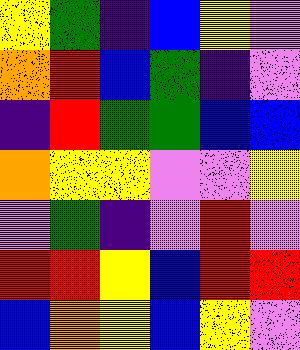[["yellow", "green", "indigo", "blue", "yellow", "violet"], ["orange", "red", "blue", "green", "indigo", "violet"], ["indigo", "red", "green", "green", "blue", "blue"], ["orange", "yellow", "yellow", "violet", "violet", "yellow"], ["violet", "green", "indigo", "violet", "red", "violet"], ["red", "red", "yellow", "blue", "red", "red"], ["blue", "orange", "yellow", "blue", "yellow", "violet"]]